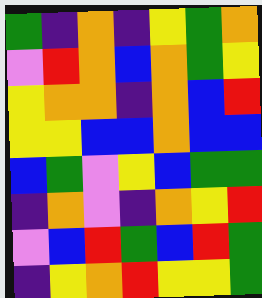[["green", "indigo", "orange", "indigo", "yellow", "green", "orange"], ["violet", "red", "orange", "blue", "orange", "green", "yellow"], ["yellow", "orange", "orange", "indigo", "orange", "blue", "red"], ["yellow", "yellow", "blue", "blue", "orange", "blue", "blue"], ["blue", "green", "violet", "yellow", "blue", "green", "green"], ["indigo", "orange", "violet", "indigo", "orange", "yellow", "red"], ["violet", "blue", "red", "green", "blue", "red", "green"], ["indigo", "yellow", "orange", "red", "yellow", "yellow", "green"]]